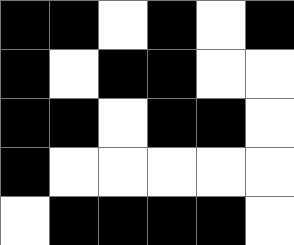[["black", "black", "white", "black", "white", "black"], ["black", "white", "black", "black", "white", "white"], ["black", "black", "white", "black", "black", "white"], ["black", "white", "white", "white", "white", "white"], ["white", "black", "black", "black", "black", "white"]]